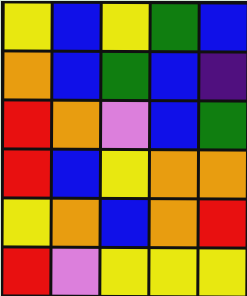[["yellow", "blue", "yellow", "green", "blue"], ["orange", "blue", "green", "blue", "indigo"], ["red", "orange", "violet", "blue", "green"], ["red", "blue", "yellow", "orange", "orange"], ["yellow", "orange", "blue", "orange", "red"], ["red", "violet", "yellow", "yellow", "yellow"]]